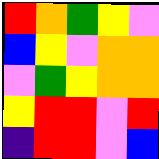[["red", "orange", "green", "yellow", "violet"], ["blue", "yellow", "violet", "orange", "orange"], ["violet", "green", "yellow", "orange", "orange"], ["yellow", "red", "red", "violet", "red"], ["indigo", "red", "red", "violet", "blue"]]